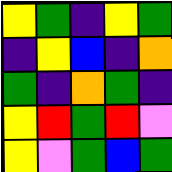[["yellow", "green", "indigo", "yellow", "green"], ["indigo", "yellow", "blue", "indigo", "orange"], ["green", "indigo", "orange", "green", "indigo"], ["yellow", "red", "green", "red", "violet"], ["yellow", "violet", "green", "blue", "green"]]